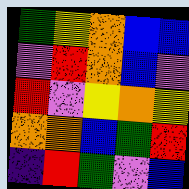[["green", "yellow", "orange", "blue", "blue"], ["violet", "red", "orange", "blue", "violet"], ["red", "violet", "yellow", "orange", "yellow"], ["orange", "orange", "blue", "green", "red"], ["indigo", "red", "green", "violet", "blue"]]